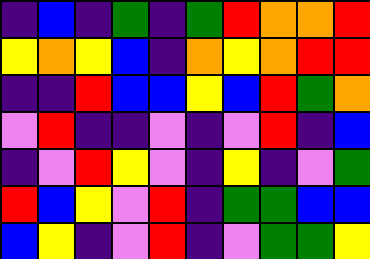[["indigo", "blue", "indigo", "green", "indigo", "green", "red", "orange", "orange", "red"], ["yellow", "orange", "yellow", "blue", "indigo", "orange", "yellow", "orange", "red", "red"], ["indigo", "indigo", "red", "blue", "blue", "yellow", "blue", "red", "green", "orange"], ["violet", "red", "indigo", "indigo", "violet", "indigo", "violet", "red", "indigo", "blue"], ["indigo", "violet", "red", "yellow", "violet", "indigo", "yellow", "indigo", "violet", "green"], ["red", "blue", "yellow", "violet", "red", "indigo", "green", "green", "blue", "blue"], ["blue", "yellow", "indigo", "violet", "red", "indigo", "violet", "green", "green", "yellow"]]